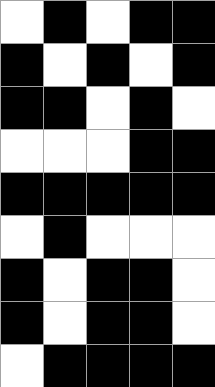[["white", "black", "white", "black", "black"], ["black", "white", "black", "white", "black"], ["black", "black", "white", "black", "white"], ["white", "white", "white", "black", "black"], ["black", "black", "black", "black", "black"], ["white", "black", "white", "white", "white"], ["black", "white", "black", "black", "white"], ["black", "white", "black", "black", "white"], ["white", "black", "black", "black", "black"]]